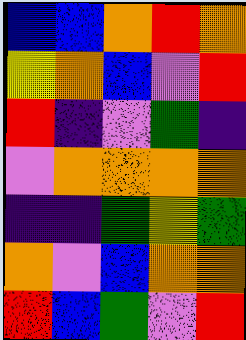[["blue", "blue", "orange", "red", "orange"], ["yellow", "orange", "blue", "violet", "red"], ["red", "indigo", "violet", "green", "indigo"], ["violet", "orange", "orange", "orange", "orange"], ["indigo", "indigo", "green", "yellow", "green"], ["orange", "violet", "blue", "orange", "orange"], ["red", "blue", "green", "violet", "red"]]